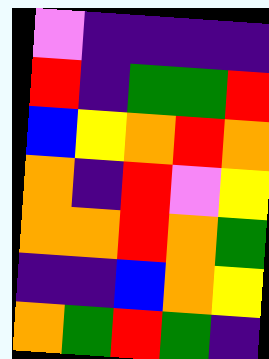[["violet", "indigo", "indigo", "indigo", "indigo"], ["red", "indigo", "green", "green", "red"], ["blue", "yellow", "orange", "red", "orange"], ["orange", "indigo", "red", "violet", "yellow"], ["orange", "orange", "red", "orange", "green"], ["indigo", "indigo", "blue", "orange", "yellow"], ["orange", "green", "red", "green", "indigo"]]